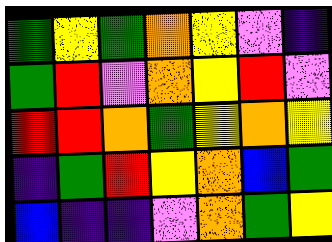[["green", "yellow", "green", "orange", "yellow", "violet", "indigo"], ["green", "red", "violet", "orange", "yellow", "red", "violet"], ["red", "red", "orange", "green", "yellow", "orange", "yellow"], ["indigo", "green", "red", "yellow", "orange", "blue", "green"], ["blue", "indigo", "indigo", "violet", "orange", "green", "yellow"]]